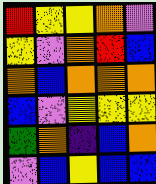[["red", "yellow", "yellow", "orange", "violet"], ["yellow", "violet", "orange", "red", "blue"], ["orange", "blue", "orange", "orange", "orange"], ["blue", "violet", "yellow", "yellow", "yellow"], ["green", "orange", "indigo", "blue", "orange"], ["violet", "blue", "yellow", "blue", "blue"]]